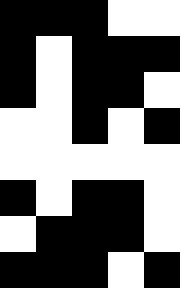[["black", "black", "black", "white", "white"], ["black", "white", "black", "black", "black"], ["black", "white", "black", "black", "white"], ["white", "white", "black", "white", "black"], ["white", "white", "white", "white", "white"], ["black", "white", "black", "black", "white"], ["white", "black", "black", "black", "white"], ["black", "black", "black", "white", "black"]]